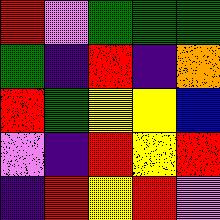[["red", "violet", "green", "green", "green"], ["green", "indigo", "red", "indigo", "orange"], ["red", "green", "yellow", "yellow", "blue"], ["violet", "indigo", "red", "yellow", "red"], ["indigo", "red", "yellow", "red", "violet"]]